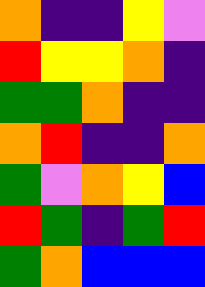[["orange", "indigo", "indigo", "yellow", "violet"], ["red", "yellow", "yellow", "orange", "indigo"], ["green", "green", "orange", "indigo", "indigo"], ["orange", "red", "indigo", "indigo", "orange"], ["green", "violet", "orange", "yellow", "blue"], ["red", "green", "indigo", "green", "red"], ["green", "orange", "blue", "blue", "blue"]]